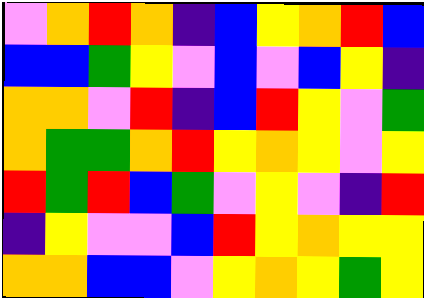[["violet", "orange", "red", "orange", "indigo", "blue", "yellow", "orange", "red", "blue"], ["blue", "blue", "green", "yellow", "violet", "blue", "violet", "blue", "yellow", "indigo"], ["orange", "orange", "violet", "red", "indigo", "blue", "red", "yellow", "violet", "green"], ["orange", "green", "green", "orange", "red", "yellow", "orange", "yellow", "violet", "yellow"], ["red", "green", "red", "blue", "green", "violet", "yellow", "violet", "indigo", "red"], ["indigo", "yellow", "violet", "violet", "blue", "red", "yellow", "orange", "yellow", "yellow"], ["orange", "orange", "blue", "blue", "violet", "yellow", "orange", "yellow", "green", "yellow"]]